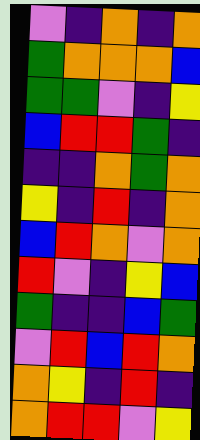[["violet", "indigo", "orange", "indigo", "orange"], ["green", "orange", "orange", "orange", "blue"], ["green", "green", "violet", "indigo", "yellow"], ["blue", "red", "red", "green", "indigo"], ["indigo", "indigo", "orange", "green", "orange"], ["yellow", "indigo", "red", "indigo", "orange"], ["blue", "red", "orange", "violet", "orange"], ["red", "violet", "indigo", "yellow", "blue"], ["green", "indigo", "indigo", "blue", "green"], ["violet", "red", "blue", "red", "orange"], ["orange", "yellow", "indigo", "red", "indigo"], ["orange", "red", "red", "violet", "yellow"]]